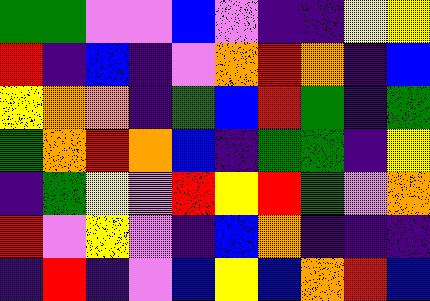[["green", "green", "violet", "violet", "blue", "violet", "indigo", "indigo", "yellow", "yellow"], ["red", "indigo", "blue", "indigo", "violet", "orange", "red", "orange", "indigo", "blue"], ["yellow", "orange", "orange", "indigo", "green", "blue", "red", "green", "indigo", "green"], ["green", "orange", "red", "orange", "blue", "indigo", "green", "green", "indigo", "yellow"], ["indigo", "green", "yellow", "violet", "red", "yellow", "red", "green", "violet", "orange"], ["red", "violet", "yellow", "violet", "indigo", "blue", "orange", "indigo", "indigo", "indigo"], ["indigo", "red", "indigo", "violet", "blue", "yellow", "blue", "orange", "red", "blue"]]